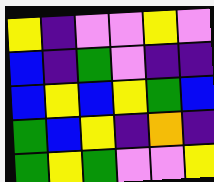[["yellow", "indigo", "violet", "violet", "yellow", "violet"], ["blue", "indigo", "green", "violet", "indigo", "indigo"], ["blue", "yellow", "blue", "yellow", "green", "blue"], ["green", "blue", "yellow", "indigo", "orange", "indigo"], ["green", "yellow", "green", "violet", "violet", "yellow"]]